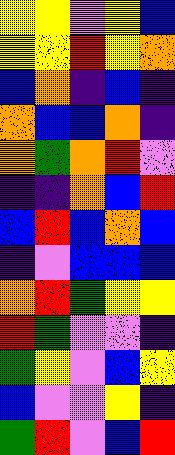[["yellow", "yellow", "violet", "yellow", "blue"], ["yellow", "yellow", "red", "yellow", "orange"], ["blue", "orange", "indigo", "blue", "indigo"], ["orange", "blue", "blue", "orange", "indigo"], ["orange", "green", "orange", "red", "violet"], ["indigo", "indigo", "orange", "blue", "red"], ["blue", "red", "blue", "orange", "blue"], ["indigo", "violet", "blue", "blue", "blue"], ["orange", "red", "green", "yellow", "yellow"], ["red", "green", "violet", "violet", "indigo"], ["green", "yellow", "violet", "blue", "yellow"], ["blue", "violet", "violet", "yellow", "indigo"], ["green", "red", "violet", "blue", "red"]]